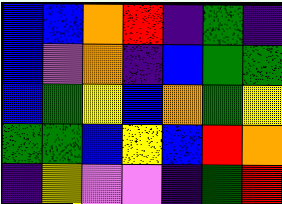[["blue", "blue", "orange", "red", "indigo", "green", "indigo"], ["blue", "violet", "orange", "indigo", "blue", "green", "green"], ["blue", "green", "yellow", "blue", "orange", "green", "yellow"], ["green", "green", "blue", "yellow", "blue", "red", "orange"], ["indigo", "yellow", "violet", "violet", "indigo", "green", "red"]]